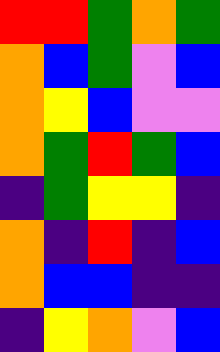[["red", "red", "green", "orange", "green"], ["orange", "blue", "green", "violet", "blue"], ["orange", "yellow", "blue", "violet", "violet"], ["orange", "green", "red", "green", "blue"], ["indigo", "green", "yellow", "yellow", "indigo"], ["orange", "indigo", "red", "indigo", "blue"], ["orange", "blue", "blue", "indigo", "indigo"], ["indigo", "yellow", "orange", "violet", "blue"]]